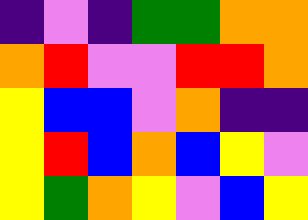[["indigo", "violet", "indigo", "green", "green", "orange", "orange"], ["orange", "red", "violet", "violet", "red", "red", "orange"], ["yellow", "blue", "blue", "violet", "orange", "indigo", "indigo"], ["yellow", "red", "blue", "orange", "blue", "yellow", "violet"], ["yellow", "green", "orange", "yellow", "violet", "blue", "yellow"]]